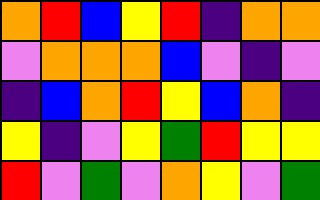[["orange", "red", "blue", "yellow", "red", "indigo", "orange", "orange"], ["violet", "orange", "orange", "orange", "blue", "violet", "indigo", "violet"], ["indigo", "blue", "orange", "red", "yellow", "blue", "orange", "indigo"], ["yellow", "indigo", "violet", "yellow", "green", "red", "yellow", "yellow"], ["red", "violet", "green", "violet", "orange", "yellow", "violet", "green"]]